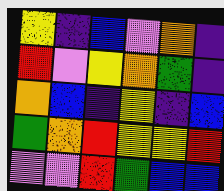[["yellow", "indigo", "blue", "violet", "orange", "indigo"], ["red", "violet", "yellow", "orange", "green", "indigo"], ["orange", "blue", "indigo", "yellow", "indigo", "blue"], ["green", "orange", "red", "yellow", "yellow", "red"], ["violet", "violet", "red", "green", "blue", "blue"]]